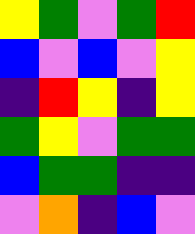[["yellow", "green", "violet", "green", "red"], ["blue", "violet", "blue", "violet", "yellow"], ["indigo", "red", "yellow", "indigo", "yellow"], ["green", "yellow", "violet", "green", "green"], ["blue", "green", "green", "indigo", "indigo"], ["violet", "orange", "indigo", "blue", "violet"]]